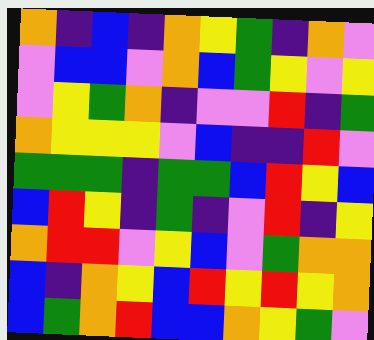[["orange", "indigo", "blue", "indigo", "orange", "yellow", "green", "indigo", "orange", "violet"], ["violet", "blue", "blue", "violet", "orange", "blue", "green", "yellow", "violet", "yellow"], ["violet", "yellow", "green", "orange", "indigo", "violet", "violet", "red", "indigo", "green"], ["orange", "yellow", "yellow", "yellow", "violet", "blue", "indigo", "indigo", "red", "violet"], ["green", "green", "green", "indigo", "green", "green", "blue", "red", "yellow", "blue"], ["blue", "red", "yellow", "indigo", "green", "indigo", "violet", "red", "indigo", "yellow"], ["orange", "red", "red", "violet", "yellow", "blue", "violet", "green", "orange", "orange"], ["blue", "indigo", "orange", "yellow", "blue", "red", "yellow", "red", "yellow", "orange"], ["blue", "green", "orange", "red", "blue", "blue", "orange", "yellow", "green", "violet"]]